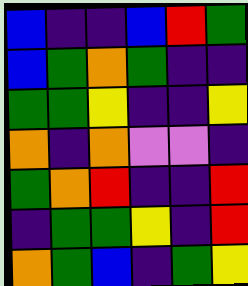[["blue", "indigo", "indigo", "blue", "red", "green"], ["blue", "green", "orange", "green", "indigo", "indigo"], ["green", "green", "yellow", "indigo", "indigo", "yellow"], ["orange", "indigo", "orange", "violet", "violet", "indigo"], ["green", "orange", "red", "indigo", "indigo", "red"], ["indigo", "green", "green", "yellow", "indigo", "red"], ["orange", "green", "blue", "indigo", "green", "yellow"]]